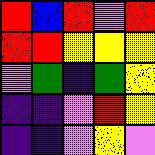[["red", "blue", "red", "violet", "red"], ["red", "red", "yellow", "yellow", "yellow"], ["violet", "green", "indigo", "green", "yellow"], ["indigo", "indigo", "violet", "red", "yellow"], ["indigo", "indigo", "violet", "yellow", "violet"]]